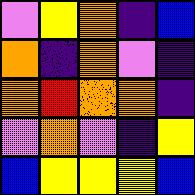[["violet", "yellow", "orange", "indigo", "blue"], ["orange", "indigo", "orange", "violet", "indigo"], ["orange", "red", "orange", "orange", "indigo"], ["violet", "orange", "violet", "indigo", "yellow"], ["blue", "yellow", "yellow", "yellow", "blue"]]